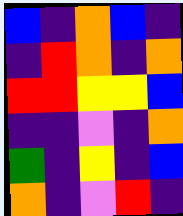[["blue", "indigo", "orange", "blue", "indigo"], ["indigo", "red", "orange", "indigo", "orange"], ["red", "red", "yellow", "yellow", "blue"], ["indigo", "indigo", "violet", "indigo", "orange"], ["green", "indigo", "yellow", "indigo", "blue"], ["orange", "indigo", "violet", "red", "indigo"]]